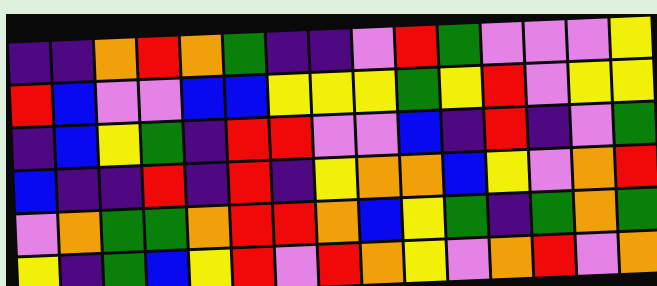[["indigo", "indigo", "orange", "red", "orange", "green", "indigo", "indigo", "violet", "red", "green", "violet", "violet", "violet", "yellow"], ["red", "blue", "violet", "violet", "blue", "blue", "yellow", "yellow", "yellow", "green", "yellow", "red", "violet", "yellow", "yellow"], ["indigo", "blue", "yellow", "green", "indigo", "red", "red", "violet", "violet", "blue", "indigo", "red", "indigo", "violet", "green"], ["blue", "indigo", "indigo", "red", "indigo", "red", "indigo", "yellow", "orange", "orange", "blue", "yellow", "violet", "orange", "red"], ["violet", "orange", "green", "green", "orange", "red", "red", "orange", "blue", "yellow", "green", "indigo", "green", "orange", "green"], ["yellow", "indigo", "green", "blue", "yellow", "red", "violet", "red", "orange", "yellow", "violet", "orange", "red", "violet", "orange"]]